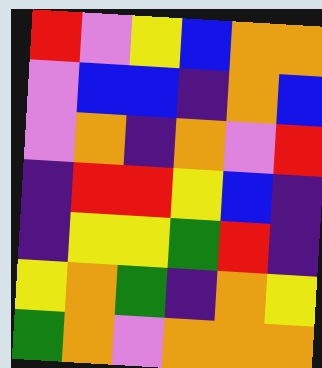[["red", "violet", "yellow", "blue", "orange", "orange"], ["violet", "blue", "blue", "indigo", "orange", "blue"], ["violet", "orange", "indigo", "orange", "violet", "red"], ["indigo", "red", "red", "yellow", "blue", "indigo"], ["indigo", "yellow", "yellow", "green", "red", "indigo"], ["yellow", "orange", "green", "indigo", "orange", "yellow"], ["green", "orange", "violet", "orange", "orange", "orange"]]